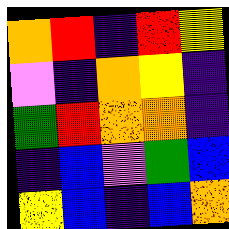[["orange", "red", "indigo", "red", "yellow"], ["violet", "indigo", "orange", "yellow", "indigo"], ["green", "red", "orange", "orange", "indigo"], ["indigo", "blue", "violet", "green", "blue"], ["yellow", "blue", "indigo", "blue", "orange"]]